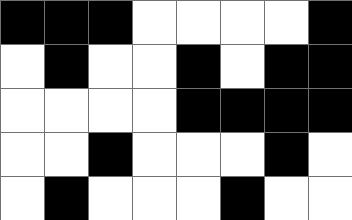[["black", "black", "black", "white", "white", "white", "white", "black"], ["white", "black", "white", "white", "black", "white", "black", "black"], ["white", "white", "white", "white", "black", "black", "black", "black"], ["white", "white", "black", "white", "white", "white", "black", "white"], ["white", "black", "white", "white", "white", "black", "white", "white"]]